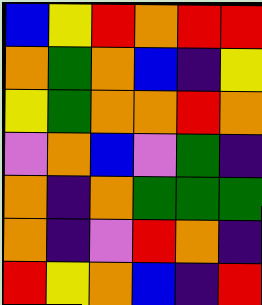[["blue", "yellow", "red", "orange", "red", "red"], ["orange", "green", "orange", "blue", "indigo", "yellow"], ["yellow", "green", "orange", "orange", "red", "orange"], ["violet", "orange", "blue", "violet", "green", "indigo"], ["orange", "indigo", "orange", "green", "green", "green"], ["orange", "indigo", "violet", "red", "orange", "indigo"], ["red", "yellow", "orange", "blue", "indigo", "red"]]